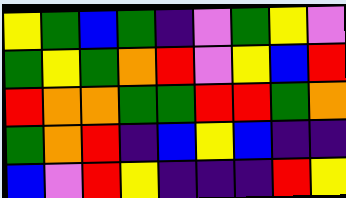[["yellow", "green", "blue", "green", "indigo", "violet", "green", "yellow", "violet"], ["green", "yellow", "green", "orange", "red", "violet", "yellow", "blue", "red"], ["red", "orange", "orange", "green", "green", "red", "red", "green", "orange"], ["green", "orange", "red", "indigo", "blue", "yellow", "blue", "indigo", "indigo"], ["blue", "violet", "red", "yellow", "indigo", "indigo", "indigo", "red", "yellow"]]